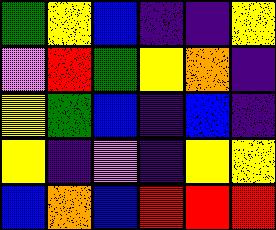[["green", "yellow", "blue", "indigo", "indigo", "yellow"], ["violet", "red", "green", "yellow", "orange", "indigo"], ["yellow", "green", "blue", "indigo", "blue", "indigo"], ["yellow", "indigo", "violet", "indigo", "yellow", "yellow"], ["blue", "orange", "blue", "red", "red", "red"]]